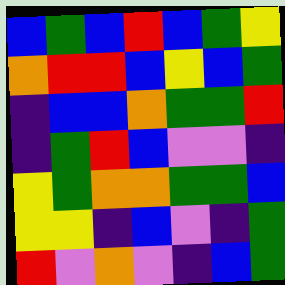[["blue", "green", "blue", "red", "blue", "green", "yellow"], ["orange", "red", "red", "blue", "yellow", "blue", "green"], ["indigo", "blue", "blue", "orange", "green", "green", "red"], ["indigo", "green", "red", "blue", "violet", "violet", "indigo"], ["yellow", "green", "orange", "orange", "green", "green", "blue"], ["yellow", "yellow", "indigo", "blue", "violet", "indigo", "green"], ["red", "violet", "orange", "violet", "indigo", "blue", "green"]]